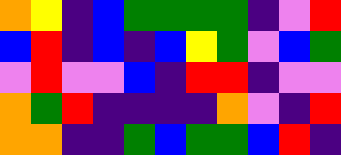[["orange", "yellow", "indigo", "blue", "green", "green", "green", "green", "indigo", "violet", "red"], ["blue", "red", "indigo", "blue", "indigo", "blue", "yellow", "green", "violet", "blue", "green"], ["violet", "red", "violet", "violet", "blue", "indigo", "red", "red", "indigo", "violet", "violet"], ["orange", "green", "red", "indigo", "indigo", "indigo", "indigo", "orange", "violet", "indigo", "red"], ["orange", "orange", "indigo", "indigo", "green", "blue", "green", "green", "blue", "red", "indigo"]]